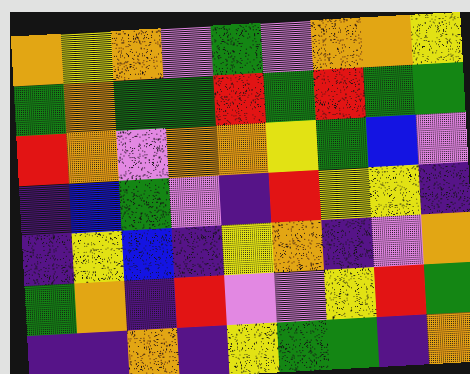[["orange", "yellow", "orange", "violet", "green", "violet", "orange", "orange", "yellow"], ["green", "orange", "green", "green", "red", "green", "red", "green", "green"], ["red", "orange", "violet", "orange", "orange", "yellow", "green", "blue", "violet"], ["indigo", "blue", "green", "violet", "indigo", "red", "yellow", "yellow", "indigo"], ["indigo", "yellow", "blue", "indigo", "yellow", "orange", "indigo", "violet", "orange"], ["green", "orange", "indigo", "red", "violet", "violet", "yellow", "red", "green"], ["indigo", "indigo", "orange", "indigo", "yellow", "green", "green", "indigo", "orange"]]